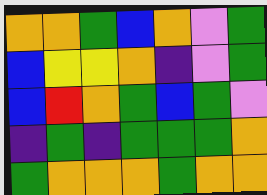[["orange", "orange", "green", "blue", "orange", "violet", "green"], ["blue", "yellow", "yellow", "orange", "indigo", "violet", "green"], ["blue", "red", "orange", "green", "blue", "green", "violet"], ["indigo", "green", "indigo", "green", "green", "green", "orange"], ["green", "orange", "orange", "orange", "green", "orange", "orange"]]